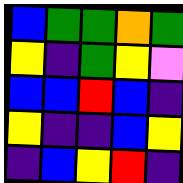[["blue", "green", "green", "orange", "green"], ["yellow", "indigo", "green", "yellow", "violet"], ["blue", "blue", "red", "blue", "indigo"], ["yellow", "indigo", "indigo", "blue", "yellow"], ["indigo", "blue", "yellow", "red", "indigo"]]